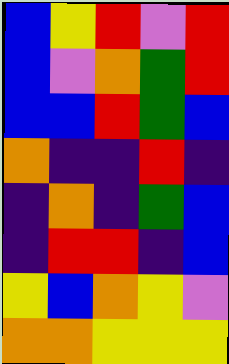[["blue", "yellow", "red", "violet", "red"], ["blue", "violet", "orange", "green", "red"], ["blue", "blue", "red", "green", "blue"], ["orange", "indigo", "indigo", "red", "indigo"], ["indigo", "orange", "indigo", "green", "blue"], ["indigo", "red", "red", "indigo", "blue"], ["yellow", "blue", "orange", "yellow", "violet"], ["orange", "orange", "yellow", "yellow", "yellow"]]